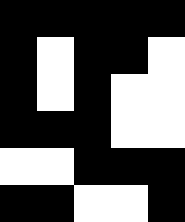[["black", "black", "black", "black", "black"], ["black", "white", "black", "black", "white"], ["black", "white", "black", "white", "white"], ["black", "black", "black", "white", "white"], ["white", "white", "black", "black", "black"], ["black", "black", "white", "white", "black"]]